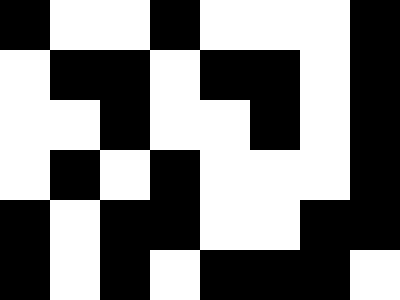[["black", "white", "white", "black", "white", "white", "white", "black"], ["white", "black", "black", "white", "black", "black", "white", "black"], ["white", "white", "black", "white", "white", "black", "white", "black"], ["white", "black", "white", "black", "white", "white", "white", "black"], ["black", "white", "black", "black", "white", "white", "black", "black"], ["black", "white", "black", "white", "black", "black", "black", "white"]]